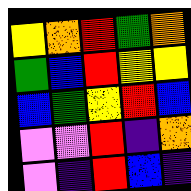[["yellow", "orange", "red", "green", "orange"], ["green", "blue", "red", "yellow", "yellow"], ["blue", "green", "yellow", "red", "blue"], ["violet", "violet", "red", "indigo", "orange"], ["violet", "indigo", "red", "blue", "indigo"]]